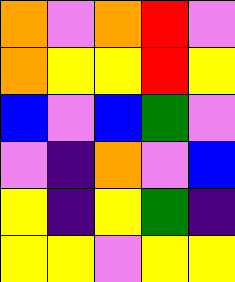[["orange", "violet", "orange", "red", "violet"], ["orange", "yellow", "yellow", "red", "yellow"], ["blue", "violet", "blue", "green", "violet"], ["violet", "indigo", "orange", "violet", "blue"], ["yellow", "indigo", "yellow", "green", "indigo"], ["yellow", "yellow", "violet", "yellow", "yellow"]]